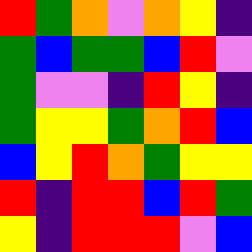[["red", "green", "orange", "violet", "orange", "yellow", "indigo"], ["green", "blue", "green", "green", "blue", "red", "violet"], ["green", "violet", "violet", "indigo", "red", "yellow", "indigo"], ["green", "yellow", "yellow", "green", "orange", "red", "blue"], ["blue", "yellow", "red", "orange", "green", "yellow", "yellow"], ["red", "indigo", "red", "red", "blue", "red", "green"], ["yellow", "indigo", "red", "red", "red", "violet", "blue"]]